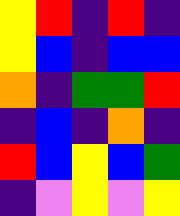[["yellow", "red", "indigo", "red", "indigo"], ["yellow", "blue", "indigo", "blue", "blue"], ["orange", "indigo", "green", "green", "red"], ["indigo", "blue", "indigo", "orange", "indigo"], ["red", "blue", "yellow", "blue", "green"], ["indigo", "violet", "yellow", "violet", "yellow"]]